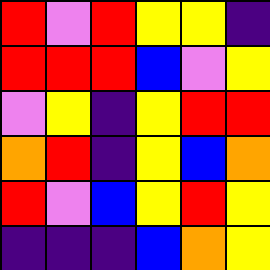[["red", "violet", "red", "yellow", "yellow", "indigo"], ["red", "red", "red", "blue", "violet", "yellow"], ["violet", "yellow", "indigo", "yellow", "red", "red"], ["orange", "red", "indigo", "yellow", "blue", "orange"], ["red", "violet", "blue", "yellow", "red", "yellow"], ["indigo", "indigo", "indigo", "blue", "orange", "yellow"]]